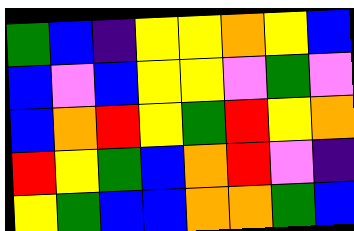[["green", "blue", "indigo", "yellow", "yellow", "orange", "yellow", "blue"], ["blue", "violet", "blue", "yellow", "yellow", "violet", "green", "violet"], ["blue", "orange", "red", "yellow", "green", "red", "yellow", "orange"], ["red", "yellow", "green", "blue", "orange", "red", "violet", "indigo"], ["yellow", "green", "blue", "blue", "orange", "orange", "green", "blue"]]